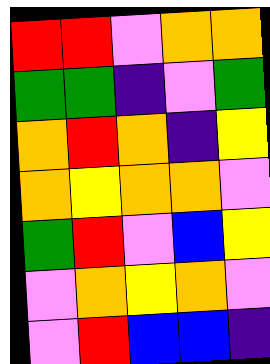[["red", "red", "violet", "orange", "orange"], ["green", "green", "indigo", "violet", "green"], ["orange", "red", "orange", "indigo", "yellow"], ["orange", "yellow", "orange", "orange", "violet"], ["green", "red", "violet", "blue", "yellow"], ["violet", "orange", "yellow", "orange", "violet"], ["violet", "red", "blue", "blue", "indigo"]]